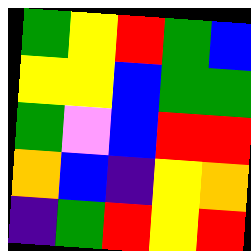[["green", "yellow", "red", "green", "blue"], ["yellow", "yellow", "blue", "green", "green"], ["green", "violet", "blue", "red", "red"], ["orange", "blue", "indigo", "yellow", "orange"], ["indigo", "green", "red", "yellow", "red"]]